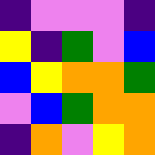[["indigo", "violet", "violet", "violet", "indigo"], ["yellow", "indigo", "green", "violet", "blue"], ["blue", "yellow", "orange", "orange", "green"], ["violet", "blue", "green", "orange", "orange"], ["indigo", "orange", "violet", "yellow", "orange"]]